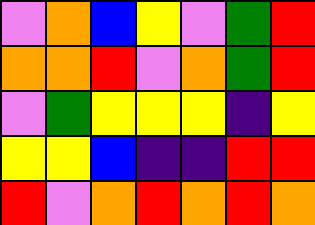[["violet", "orange", "blue", "yellow", "violet", "green", "red"], ["orange", "orange", "red", "violet", "orange", "green", "red"], ["violet", "green", "yellow", "yellow", "yellow", "indigo", "yellow"], ["yellow", "yellow", "blue", "indigo", "indigo", "red", "red"], ["red", "violet", "orange", "red", "orange", "red", "orange"]]